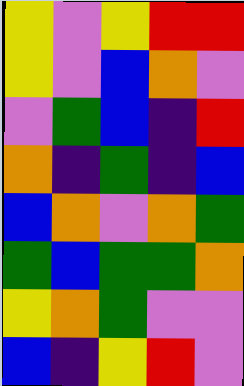[["yellow", "violet", "yellow", "red", "red"], ["yellow", "violet", "blue", "orange", "violet"], ["violet", "green", "blue", "indigo", "red"], ["orange", "indigo", "green", "indigo", "blue"], ["blue", "orange", "violet", "orange", "green"], ["green", "blue", "green", "green", "orange"], ["yellow", "orange", "green", "violet", "violet"], ["blue", "indigo", "yellow", "red", "violet"]]